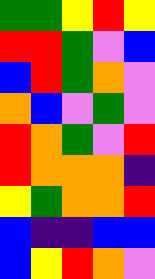[["green", "green", "yellow", "red", "yellow"], ["red", "red", "green", "violet", "blue"], ["blue", "red", "green", "orange", "violet"], ["orange", "blue", "violet", "green", "violet"], ["red", "orange", "green", "violet", "red"], ["red", "orange", "orange", "orange", "indigo"], ["yellow", "green", "orange", "orange", "red"], ["blue", "indigo", "indigo", "blue", "blue"], ["blue", "yellow", "red", "orange", "violet"]]